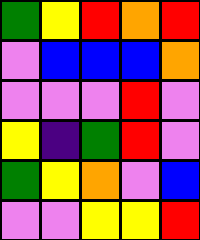[["green", "yellow", "red", "orange", "red"], ["violet", "blue", "blue", "blue", "orange"], ["violet", "violet", "violet", "red", "violet"], ["yellow", "indigo", "green", "red", "violet"], ["green", "yellow", "orange", "violet", "blue"], ["violet", "violet", "yellow", "yellow", "red"]]